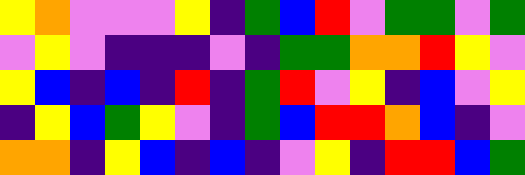[["yellow", "orange", "violet", "violet", "violet", "yellow", "indigo", "green", "blue", "red", "violet", "green", "green", "violet", "green"], ["violet", "yellow", "violet", "indigo", "indigo", "indigo", "violet", "indigo", "green", "green", "orange", "orange", "red", "yellow", "violet"], ["yellow", "blue", "indigo", "blue", "indigo", "red", "indigo", "green", "red", "violet", "yellow", "indigo", "blue", "violet", "yellow"], ["indigo", "yellow", "blue", "green", "yellow", "violet", "indigo", "green", "blue", "red", "red", "orange", "blue", "indigo", "violet"], ["orange", "orange", "indigo", "yellow", "blue", "indigo", "blue", "indigo", "violet", "yellow", "indigo", "red", "red", "blue", "green"]]